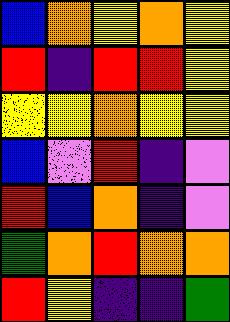[["blue", "orange", "yellow", "orange", "yellow"], ["red", "indigo", "red", "red", "yellow"], ["yellow", "yellow", "orange", "yellow", "yellow"], ["blue", "violet", "red", "indigo", "violet"], ["red", "blue", "orange", "indigo", "violet"], ["green", "orange", "red", "orange", "orange"], ["red", "yellow", "indigo", "indigo", "green"]]